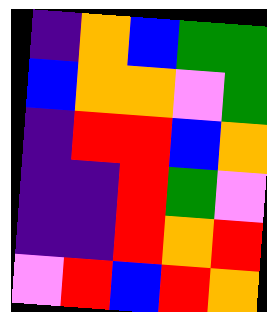[["indigo", "orange", "blue", "green", "green"], ["blue", "orange", "orange", "violet", "green"], ["indigo", "red", "red", "blue", "orange"], ["indigo", "indigo", "red", "green", "violet"], ["indigo", "indigo", "red", "orange", "red"], ["violet", "red", "blue", "red", "orange"]]